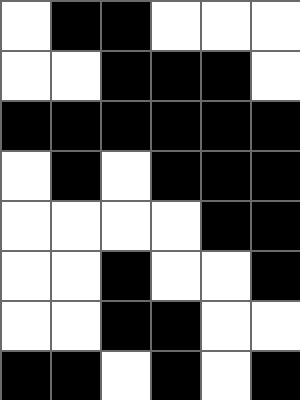[["white", "black", "black", "white", "white", "white"], ["white", "white", "black", "black", "black", "white"], ["black", "black", "black", "black", "black", "black"], ["white", "black", "white", "black", "black", "black"], ["white", "white", "white", "white", "black", "black"], ["white", "white", "black", "white", "white", "black"], ["white", "white", "black", "black", "white", "white"], ["black", "black", "white", "black", "white", "black"]]